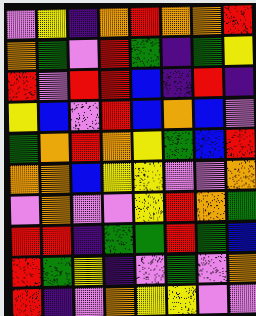[["violet", "yellow", "indigo", "orange", "red", "orange", "orange", "red"], ["orange", "green", "violet", "red", "green", "indigo", "green", "yellow"], ["red", "violet", "red", "red", "blue", "indigo", "red", "indigo"], ["yellow", "blue", "violet", "red", "blue", "orange", "blue", "violet"], ["green", "orange", "red", "orange", "yellow", "green", "blue", "red"], ["orange", "orange", "blue", "yellow", "yellow", "violet", "violet", "orange"], ["violet", "orange", "violet", "violet", "yellow", "red", "orange", "green"], ["red", "red", "indigo", "green", "green", "red", "green", "blue"], ["red", "green", "yellow", "indigo", "violet", "green", "violet", "orange"], ["red", "indigo", "violet", "orange", "yellow", "yellow", "violet", "violet"]]